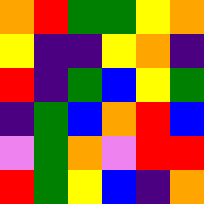[["orange", "red", "green", "green", "yellow", "orange"], ["yellow", "indigo", "indigo", "yellow", "orange", "indigo"], ["red", "indigo", "green", "blue", "yellow", "green"], ["indigo", "green", "blue", "orange", "red", "blue"], ["violet", "green", "orange", "violet", "red", "red"], ["red", "green", "yellow", "blue", "indigo", "orange"]]